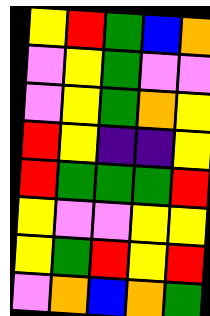[["yellow", "red", "green", "blue", "orange"], ["violet", "yellow", "green", "violet", "violet"], ["violet", "yellow", "green", "orange", "yellow"], ["red", "yellow", "indigo", "indigo", "yellow"], ["red", "green", "green", "green", "red"], ["yellow", "violet", "violet", "yellow", "yellow"], ["yellow", "green", "red", "yellow", "red"], ["violet", "orange", "blue", "orange", "green"]]